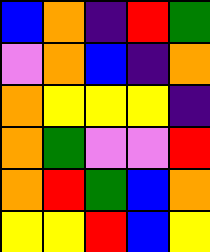[["blue", "orange", "indigo", "red", "green"], ["violet", "orange", "blue", "indigo", "orange"], ["orange", "yellow", "yellow", "yellow", "indigo"], ["orange", "green", "violet", "violet", "red"], ["orange", "red", "green", "blue", "orange"], ["yellow", "yellow", "red", "blue", "yellow"]]